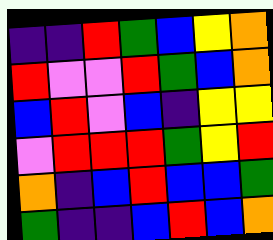[["indigo", "indigo", "red", "green", "blue", "yellow", "orange"], ["red", "violet", "violet", "red", "green", "blue", "orange"], ["blue", "red", "violet", "blue", "indigo", "yellow", "yellow"], ["violet", "red", "red", "red", "green", "yellow", "red"], ["orange", "indigo", "blue", "red", "blue", "blue", "green"], ["green", "indigo", "indigo", "blue", "red", "blue", "orange"]]